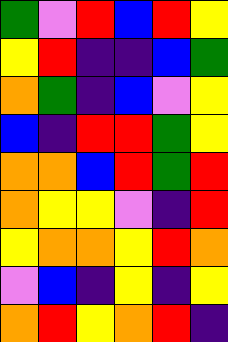[["green", "violet", "red", "blue", "red", "yellow"], ["yellow", "red", "indigo", "indigo", "blue", "green"], ["orange", "green", "indigo", "blue", "violet", "yellow"], ["blue", "indigo", "red", "red", "green", "yellow"], ["orange", "orange", "blue", "red", "green", "red"], ["orange", "yellow", "yellow", "violet", "indigo", "red"], ["yellow", "orange", "orange", "yellow", "red", "orange"], ["violet", "blue", "indigo", "yellow", "indigo", "yellow"], ["orange", "red", "yellow", "orange", "red", "indigo"]]